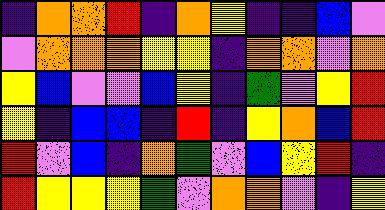[["indigo", "orange", "orange", "red", "indigo", "orange", "yellow", "indigo", "indigo", "blue", "violet"], ["violet", "orange", "orange", "orange", "yellow", "yellow", "indigo", "orange", "orange", "violet", "orange"], ["yellow", "blue", "violet", "violet", "blue", "yellow", "indigo", "green", "violet", "yellow", "red"], ["yellow", "indigo", "blue", "blue", "indigo", "red", "indigo", "yellow", "orange", "blue", "red"], ["red", "violet", "blue", "indigo", "orange", "green", "violet", "blue", "yellow", "red", "indigo"], ["red", "yellow", "yellow", "yellow", "green", "violet", "orange", "orange", "violet", "indigo", "yellow"]]